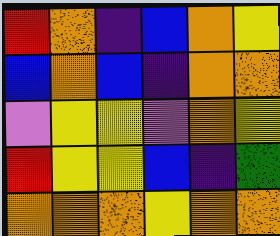[["red", "orange", "indigo", "blue", "orange", "yellow"], ["blue", "orange", "blue", "indigo", "orange", "orange"], ["violet", "yellow", "yellow", "violet", "orange", "yellow"], ["red", "yellow", "yellow", "blue", "indigo", "green"], ["orange", "orange", "orange", "yellow", "orange", "orange"]]